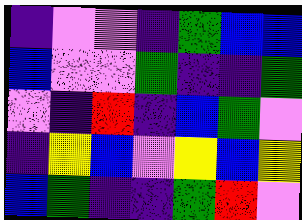[["indigo", "violet", "violet", "indigo", "green", "blue", "blue"], ["blue", "violet", "violet", "green", "indigo", "indigo", "green"], ["violet", "indigo", "red", "indigo", "blue", "green", "violet"], ["indigo", "yellow", "blue", "violet", "yellow", "blue", "yellow"], ["blue", "green", "indigo", "indigo", "green", "red", "violet"]]